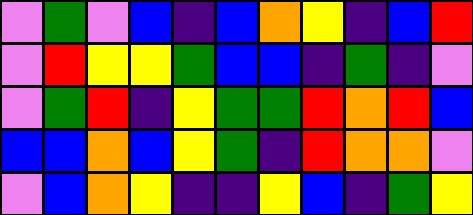[["violet", "green", "violet", "blue", "indigo", "blue", "orange", "yellow", "indigo", "blue", "red"], ["violet", "red", "yellow", "yellow", "green", "blue", "blue", "indigo", "green", "indigo", "violet"], ["violet", "green", "red", "indigo", "yellow", "green", "green", "red", "orange", "red", "blue"], ["blue", "blue", "orange", "blue", "yellow", "green", "indigo", "red", "orange", "orange", "violet"], ["violet", "blue", "orange", "yellow", "indigo", "indigo", "yellow", "blue", "indigo", "green", "yellow"]]